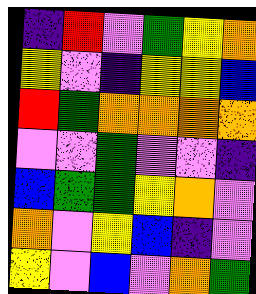[["indigo", "red", "violet", "green", "yellow", "orange"], ["yellow", "violet", "indigo", "yellow", "yellow", "blue"], ["red", "green", "orange", "orange", "orange", "orange"], ["violet", "violet", "green", "violet", "violet", "indigo"], ["blue", "green", "green", "yellow", "orange", "violet"], ["orange", "violet", "yellow", "blue", "indigo", "violet"], ["yellow", "violet", "blue", "violet", "orange", "green"]]